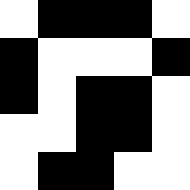[["white", "black", "black", "black", "white"], ["black", "white", "white", "white", "black"], ["black", "white", "black", "black", "white"], ["white", "white", "black", "black", "white"], ["white", "black", "black", "white", "white"]]